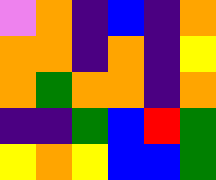[["violet", "orange", "indigo", "blue", "indigo", "orange"], ["orange", "orange", "indigo", "orange", "indigo", "yellow"], ["orange", "green", "orange", "orange", "indigo", "orange"], ["indigo", "indigo", "green", "blue", "red", "green"], ["yellow", "orange", "yellow", "blue", "blue", "green"]]